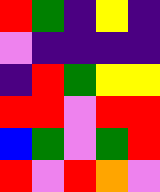[["red", "green", "indigo", "yellow", "indigo"], ["violet", "indigo", "indigo", "indigo", "indigo"], ["indigo", "red", "green", "yellow", "yellow"], ["red", "red", "violet", "red", "red"], ["blue", "green", "violet", "green", "red"], ["red", "violet", "red", "orange", "violet"]]